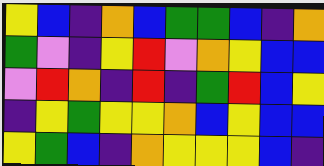[["yellow", "blue", "indigo", "orange", "blue", "green", "green", "blue", "indigo", "orange"], ["green", "violet", "indigo", "yellow", "red", "violet", "orange", "yellow", "blue", "blue"], ["violet", "red", "orange", "indigo", "red", "indigo", "green", "red", "blue", "yellow"], ["indigo", "yellow", "green", "yellow", "yellow", "orange", "blue", "yellow", "blue", "blue"], ["yellow", "green", "blue", "indigo", "orange", "yellow", "yellow", "yellow", "blue", "indigo"]]